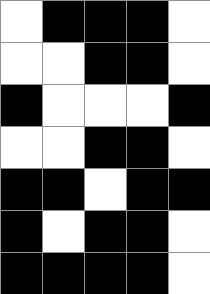[["white", "black", "black", "black", "white"], ["white", "white", "black", "black", "white"], ["black", "white", "white", "white", "black"], ["white", "white", "black", "black", "white"], ["black", "black", "white", "black", "black"], ["black", "white", "black", "black", "white"], ["black", "black", "black", "black", "white"]]